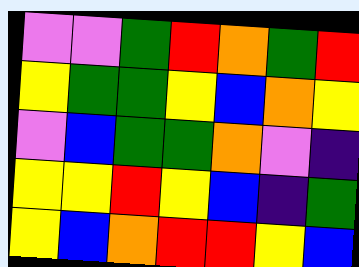[["violet", "violet", "green", "red", "orange", "green", "red"], ["yellow", "green", "green", "yellow", "blue", "orange", "yellow"], ["violet", "blue", "green", "green", "orange", "violet", "indigo"], ["yellow", "yellow", "red", "yellow", "blue", "indigo", "green"], ["yellow", "blue", "orange", "red", "red", "yellow", "blue"]]